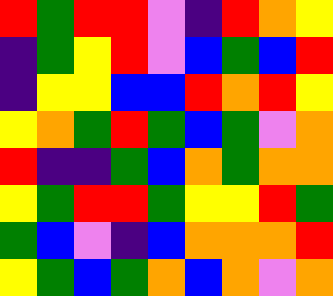[["red", "green", "red", "red", "violet", "indigo", "red", "orange", "yellow"], ["indigo", "green", "yellow", "red", "violet", "blue", "green", "blue", "red"], ["indigo", "yellow", "yellow", "blue", "blue", "red", "orange", "red", "yellow"], ["yellow", "orange", "green", "red", "green", "blue", "green", "violet", "orange"], ["red", "indigo", "indigo", "green", "blue", "orange", "green", "orange", "orange"], ["yellow", "green", "red", "red", "green", "yellow", "yellow", "red", "green"], ["green", "blue", "violet", "indigo", "blue", "orange", "orange", "orange", "red"], ["yellow", "green", "blue", "green", "orange", "blue", "orange", "violet", "orange"]]